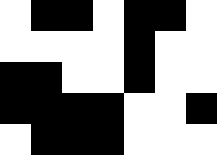[["white", "black", "black", "white", "black", "black", "white"], ["white", "white", "white", "white", "black", "white", "white"], ["black", "black", "white", "white", "black", "white", "white"], ["black", "black", "black", "black", "white", "white", "black"], ["white", "black", "black", "black", "white", "white", "white"]]